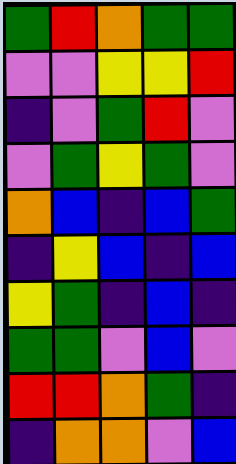[["green", "red", "orange", "green", "green"], ["violet", "violet", "yellow", "yellow", "red"], ["indigo", "violet", "green", "red", "violet"], ["violet", "green", "yellow", "green", "violet"], ["orange", "blue", "indigo", "blue", "green"], ["indigo", "yellow", "blue", "indigo", "blue"], ["yellow", "green", "indigo", "blue", "indigo"], ["green", "green", "violet", "blue", "violet"], ["red", "red", "orange", "green", "indigo"], ["indigo", "orange", "orange", "violet", "blue"]]